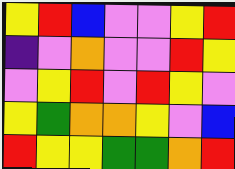[["yellow", "red", "blue", "violet", "violet", "yellow", "red"], ["indigo", "violet", "orange", "violet", "violet", "red", "yellow"], ["violet", "yellow", "red", "violet", "red", "yellow", "violet"], ["yellow", "green", "orange", "orange", "yellow", "violet", "blue"], ["red", "yellow", "yellow", "green", "green", "orange", "red"]]